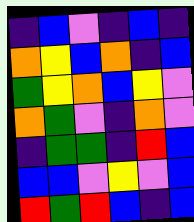[["indigo", "blue", "violet", "indigo", "blue", "indigo"], ["orange", "yellow", "blue", "orange", "indigo", "blue"], ["green", "yellow", "orange", "blue", "yellow", "violet"], ["orange", "green", "violet", "indigo", "orange", "violet"], ["indigo", "green", "green", "indigo", "red", "blue"], ["blue", "blue", "violet", "yellow", "violet", "blue"], ["red", "green", "red", "blue", "indigo", "blue"]]